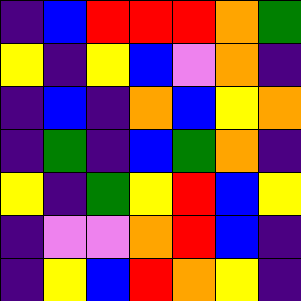[["indigo", "blue", "red", "red", "red", "orange", "green"], ["yellow", "indigo", "yellow", "blue", "violet", "orange", "indigo"], ["indigo", "blue", "indigo", "orange", "blue", "yellow", "orange"], ["indigo", "green", "indigo", "blue", "green", "orange", "indigo"], ["yellow", "indigo", "green", "yellow", "red", "blue", "yellow"], ["indigo", "violet", "violet", "orange", "red", "blue", "indigo"], ["indigo", "yellow", "blue", "red", "orange", "yellow", "indigo"]]